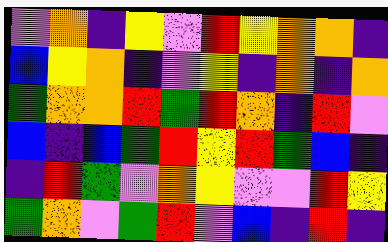[["violet", "orange", "indigo", "yellow", "violet", "red", "yellow", "orange", "orange", "indigo"], ["blue", "yellow", "orange", "indigo", "violet", "yellow", "indigo", "orange", "indigo", "orange"], ["green", "orange", "orange", "red", "green", "red", "orange", "indigo", "red", "violet"], ["blue", "indigo", "blue", "green", "red", "yellow", "red", "green", "blue", "indigo"], ["indigo", "red", "green", "violet", "orange", "yellow", "violet", "violet", "red", "yellow"], ["green", "orange", "violet", "green", "red", "violet", "blue", "indigo", "red", "indigo"]]